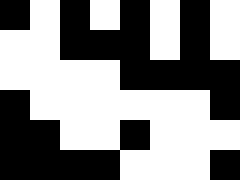[["black", "white", "black", "white", "black", "white", "black", "white"], ["white", "white", "black", "black", "black", "white", "black", "white"], ["white", "white", "white", "white", "black", "black", "black", "black"], ["black", "white", "white", "white", "white", "white", "white", "black"], ["black", "black", "white", "white", "black", "white", "white", "white"], ["black", "black", "black", "black", "white", "white", "white", "black"]]